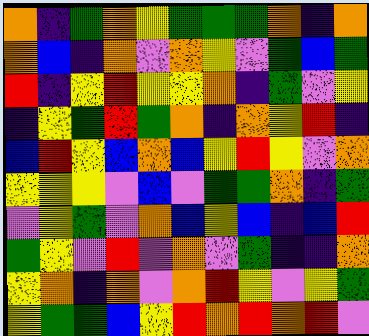[["orange", "indigo", "green", "orange", "yellow", "green", "green", "green", "orange", "indigo", "orange"], ["orange", "blue", "indigo", "orange", "violet", "orange", "yellow", "violet", "green", "blue", "green"], ["red", "indigo", "yellow", "red", "yellow", "yellow", "orange", "indigo", "green", "violet", "yellow"], ["indigo", "yellow", "green", "red", "green", "orange", "indigo", "orange", "yellow", "red", "indigo"], ["blue", "red", "yellow", "blue", "orange", "blue", "yellow", "red", "yellow", "violet", "orange"], ["yellow", "yellow", "yellow", "violet", "blue", "violet", "green", "green", "orange", "indigo", "green"], ["violet", "yellow", "green", "violet", "orange", "blue", "yellow", "blue", "indigo", "blue", "red"], ["green", "yellow", "violet", "red", "violet", "orange", "violet", "green", "indigo", "indigo", "orange"], ["yellow", "orange", "indigo", "orange", "violet", "orange", "red", "yellow", "violet", "yellow", "green"], ["yellow", "green", "green", "blue", "yellow", "red", "orange", "red", "orange", "red", "violet"]]